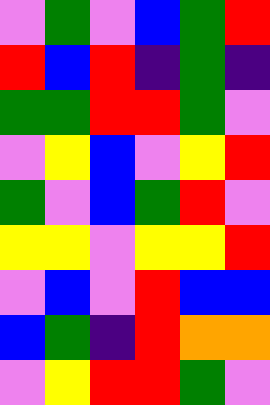[["violet", "green", "violet", "blue", "green", "red"], ["red", "blue", "red", "indigo", "green", "indigo"], ["green", "green", "red", "red", "green", "violet"], ["violet", "yellow", "blue", "violet", "yellow", "red"], ["green", "violet", "blue", "green", "red", "violet"], ["yellow", "yellow", "violet", "yellow", "yellow", "red"], ["violet", "blue", "violet", "red", "blue", "blue"], ["blue", "green", "indigo", "red", "orange", "orange"], ["violet", "yellow", "red", "red", "green", "violet"]]